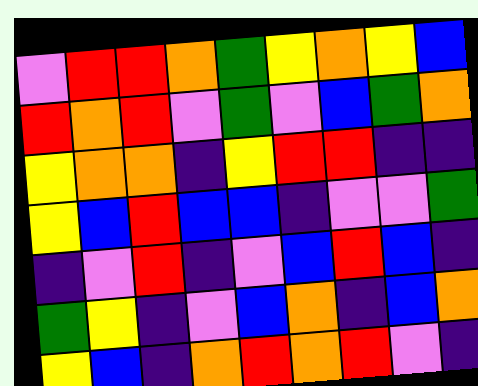[["violet", "red", "red", "orange", "green", "yellow", "orange", "yellow", "blue"], ["red", "orange", "red", "violet", "green", "violet", "blue", "green", "orange"], ["yellow", "orange", "orange", "indigo", "yellow", "red", "red", "indigo", "indigo"], ["yellow", "blue", "red", "blue", "blue", "indigo", "violet", "violet", "green"], ["indigo", "violet", "red", "indigo", "violet", "blue", "red", "blue", "indigo"], ["green", "yellow", "indigo", "violet", "blue", "orange", "indigo", "blue", "orange"], ["yellow", "blue", "indigo", "orange", "red", "orange", "red", "violet", "indigo"]]